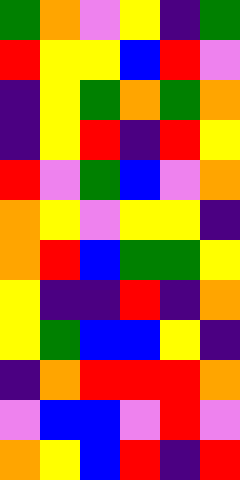[["green", "orange", "violet", "yellow", "indigo", "green"], ["red", "yellow", "yellow", "blue", "red", "violet"], ["indigo", "yellow", "green", "orange", "green", "orange"], ["indigo", "yellow", "red", "indigo", "red", "yellow"], ["red", "violet", "green", "blue", "violet", "orange"], ["orange", "yellow", "violet", "yellow", "yellow", "indigo"], ["orange", "red", "blue", "green", "green", "yellow"], ["yellow", "indigo", "indigo", "red", "indigo", "orange"], ["yellow", "green", "blue", "blue", "yellow", "indigo"], ["indigo", "orange", "red", "red", "red", "orange"], ["violet", "blue", "blue", "violet", "red", "violet"], ["orange", "yellow", "blue", "red", "indigo", "red"]]